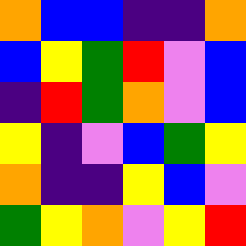[["orange", "blue", "blue", "indigo", "indigo", "orange"], ["blue", "yellow", "green", "red", "violet", "blue"], ["indigo", "red", "green", "orange", "violet", "blue"], ["yellow", "indigo", "violet", "blue", "green", "yellow"], ["orange", "indigo", "indigo", "yellow", "blue", "violet"], ["green", "yellow", "orange", "violet", "yellow", "red"]]